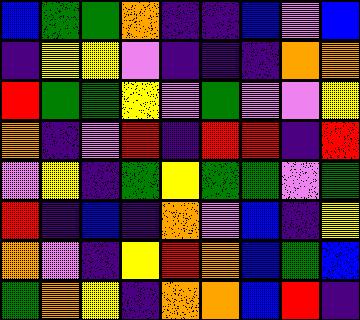[["blue", "green", "green", "orange", "indigo", "indigo", "blue", "violet", "blue"], ["indigo", "yellow", "yellow", "violet", "indigo", "indigo", "indigo", "orange", "orange"], ["red", "green", "green", "yellow", "violet", "green", "violet", "violet", "yellow"], ["orange", "indigo", "violet", "red", "indigo", "red", "red", "indigo", "red"], ["violet", "yellow", "indigo", "green", "yellow", "green", "green", "violet", "green"], ["red", "indigo", "blue", "indigo", "orange", "violet", "blue", "indigo", "yellow"], ["orange", "violet", "indigo", "yellow", "red", "orange", "blue", "green", "blue"], ["green", "orange", "yellow", "indigo", "orange", "orange", "blue", "red", "indigo"]]